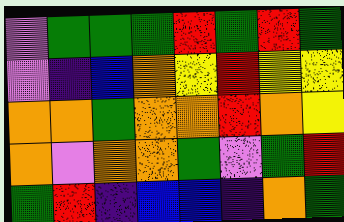[["violet", "green", "green", "green", "red", "green", "red", "green"], ["violet", "indigo", "blue", "orange", "yellow", "red", "yellow", "yellow"], ["orange", "orange", "green", "orange", "orange", "red", "orange", "yellow"], ["orange", "violet", "orange", "orange", "green", "violet", "green", "red"], ["green", "red", "indigo", "blue", "blue", "indigo", "orange", "green"]]